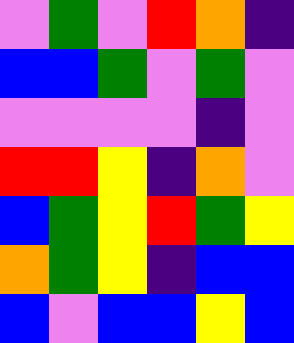[["violet", "green", "violet", "red", "orange", "indigo"], ["blue", "blue", "green", "violet", "green", "violet"], ["violet", "violet", "violet", "violet", "indigo", "violet"], ["red", "red", "yellow", "indigo", "orange", "violet"], ["blue", "green", "yellow", "red", "green", "yellow"], ["orange", "green", "yellow", "indigo", "blue", "blue"], ["blue", "violet", "blue", "blue", "yellow", "blue"]]